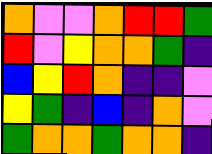[["orange", "violet", "violet", "orange", "red", "red", "green"], ["red", "violet", "yellow", "orange", "orange", "green", "indigo"], ["blue", "yellow", "red", "orange", "indigo", "indigo", "violet"], ["yellow", "green", "indigo", "blue", "indigo", "orange", "violet"], ["green", "orange", "orange", "green", "orange", "orange", "indigo"]]